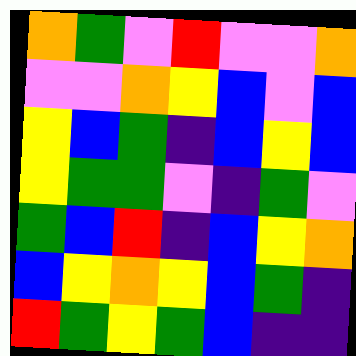[["orange", "green", "violet", "red", "violet", "violet", "orange"], ["violet", "violet", "orange", "yellow", "blue", "violet", "blue"], ["yellow", "blue", "green", "indigo", "blue", "yellow", "blue"], ["yellow", "green", "green", "violet", "indigo", "green", "violet"], ["green", "blue", "red", "indigo", "blue", "yellow", "orange"], ["blue", "yellow", "orange", "yellow", "blue", "green", "indigo"], ["red", "green", "yellow", "green", "blue", "indigo", "indigo"]]